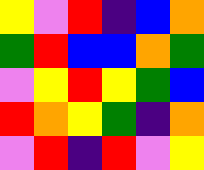[["yellow", "violet", "red", "indigo", "blue", "orange"], ["green", "red", "blue", "blue", "orange", "green"], ["violet", "yellow", "red", "yellow", "green", "blue"], ["red", "orange", "yellow", "green", "indigo", "orange"], ["violet", "red", "indigo", "red", "violet", "yellow"]]